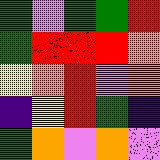[["green", "violet", "green", "green", "red"], ["green", "red", "red", "red", "orange"], ["yellow", "orange", "red", "violet", "orange"], ["indigo", "yellow", "red", "green", "indigo"], ["green", "orange", "violet", "orange", "violet"]]